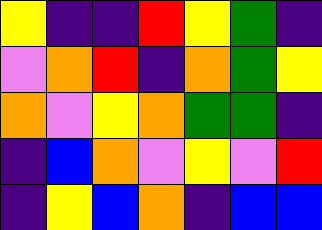[["yellow", "indigo", "indigo", "red", "yellow", "green", "indigo"], ["violet", "orange", "red", "indigo", "orange", "green", "yellow"], ["orange", "violet", "yellow", "orange", "green", "green", "indigo"], ["indigo", "blue", "orange", "violet", "yellow", "violet", "red"], ["indigo", "yellow", "blue", "orange", "indigo", "blue", "blue"]]